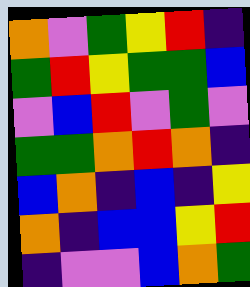[["orange", "violet", "green", "yellow", "red", "indigo"], ["green", "red", "yellow", "green", "green", "blue"], ["violet", "blue", "red", "violet", "green", "violet"], ["green", "green", "orange", "red", "orange", "indigo"], ["blue", "orange", "indigo", "blue", "indigo", "yellow"], ["orange", "indigo", "blue", "blue", "yellow", "red"], ["indigo", "violet", "violet", "blue", "orange", "green"]]